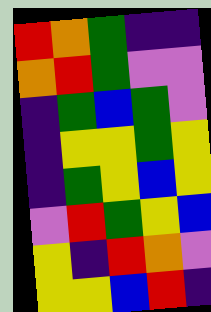[["red", "orange", "green", "indigo", "indigo"], ["orange", "red", "green", "violet", "violet"], ["indigo", "green", "blue", "green", "violet"], ["indigo", "yellow", "yellow", "green", "yellow"], ["indigo", "green", "yellow", "blue", "yellow"], ["violet", "red", "green", "yellow", "blue"], ["yellow", "indigo", "red", "orange", "violet"], ["yellow", "yellow", "blue", "red", "indigo"]]